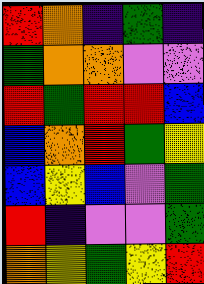[["red", "orange", "indigo", "green", "indigo"], ["green", "orange", "orange", "violet", "violet"], ["red", "green", "red", "red", "blue"], ["blue", "orange", "red", "green", "yellow"], ["blue", "yellow", "blue", "violet", "green"], ["red", "indigo", "violet", "violet", "green"], ["orange", "yellow", "green", "yellow", "red"]]